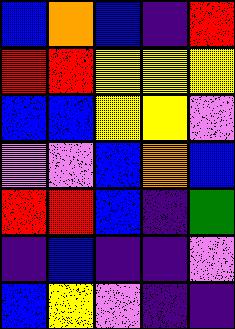[["blue", "orange", "blue", "indigo", "red"], ["red", "red", "yellow", "yellow", "yellow"], ["blue", "blue", "yellow", "yellow", "violet"], ["violet", "violet", "blue", "orange", "blue"], ["red", "red", "blue", "indigo", "green"], ["indigo", "blue", "indigo", "indigo", "violet"], ["blue", "yellow", "violet", "indigo", "indigo"]]